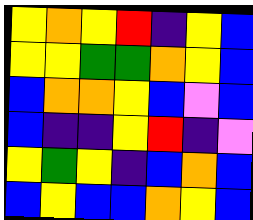[["yellow", "orange", "yellow", "red", "indigo", "yellow", "blue"], ["yellow", "yellow", "green", "green", "orange", "yellow", "blue"], ["blue", "orange", "orange", "yellow", "blue", "violet", "blue"], ["blue", "indigo", "indigo", "yellow", "red", "indigo", "violet"], ["yellow", "green", "yellow", "indigo", "blue", "orange", "blue"], ["blue", "yellow", "blue", "blue", "orange", "yellow", "blue"]]